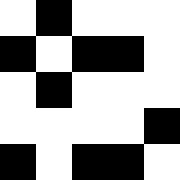[["white", "black", "white", "white", "white"], ["black", "white", "black", "black", "white"], ["white", "black", "white", "white", "white"], ["white", "white", "white", "white", "black"], ["black", "white", "black", "black", "white"]]